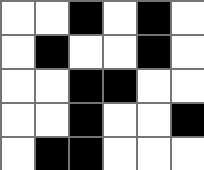[["white", "white", "black", "white", "black", "white"], ["white", "black", "white", "white", "black", "white"], ["white", "white", "black", "black", "white", "white"], ["white", "white", "black", "white", "white", "black"], ["white", "black", "black", "white", "white", "white"]]